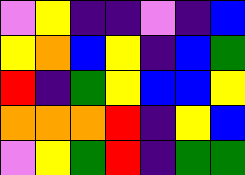[["violet", "yellow", "indigo", "indigo", "violet", "indigo", "blue"], ["yellow", "orange", "blue", "yellow", "indigo", "blue", "green"], ["red", "indigo", "green", "yellow", "blue", "blue", "yellow"], ["orange", "orange", "orange", "red", "indigo", "yellow", "blue"], ["violet", "yellow", "green", "red", "indigo", "green", "green"]]